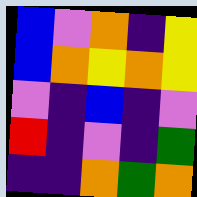[["blue", "violet", "orange", "indigo", "yellow"], ["blue", "orange", "yellow", "orange", "yellow"], ["violet", "indigo", "blue", "indigo", "violet"], ["red", "indigo", "violet", "indigo", "green"], ["indigo", "indigo", "orange", "green", "orange"]]